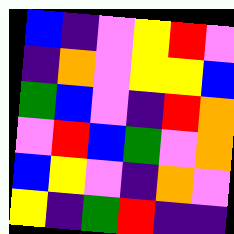[["blue", "indigo", "violet", "yellow", "red", "violet"], ["indigo", "orange", "violet", "yellow", "yellow", "blue"], ["green", "blue", "violet", "indigo", "red", "orange"], ["violet", "red", "blue", "green", "violet", "orange"], ["blue", "yellow", "violet", "indigo", "orange", "violet"], ["yellow", "indigo", "green", "red", "indigo", "indigo"]]